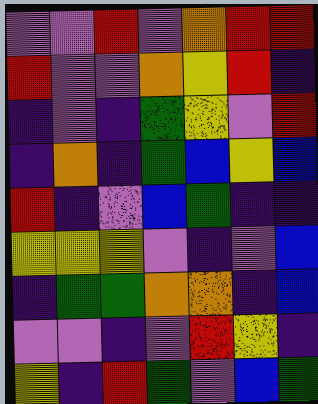[["violet", "violet", "red", "violet", "orange", "red", "red"], ["red", "violet", "violet", "orange", "yellow", "red", "indigo"], ["indigo", "violet", "indigo", "green", "yellow", "violet", "red"], ["indigo", "orange", "indigo", "green", "blue", "yellow", "blue"], ["red", "indigo", "violet", "blue", "green", "indigo", "indigo"], ["yellow", "yellow", "yellow", "violet", "indigo", "violet", "blue"], ["indigo", "green", "green", "orange", "orange", "indigo", "blue"], ["violet", "violet", "indigo", "violet", "red", "yellow", "indigo"], ["yellow", "indigo", "red", "green", "violet", "blue", "green"]]